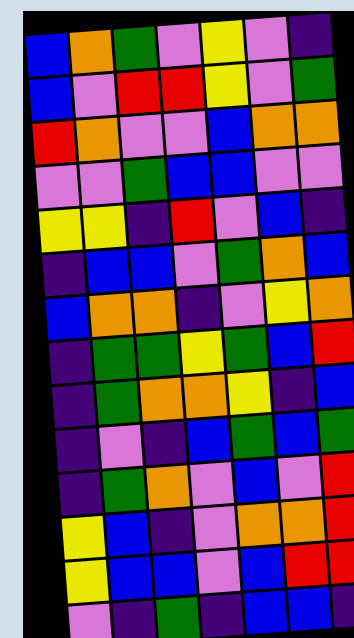[["blue", "orange", "green", "violet", "yellow", "violet", "indigo"], ["blue", "violet", "red", "red", "yellow", "violet", "green"], ["red", "orange", "violet", "violet", "blue", "orange", "orange"], ["violet", "violet", "green", "blue", "blue", "violet", "violet"], ["yellow", "yellow", "indigo", "red", "violet", "blue", "indigo"], ["indigo", "blue", "blue", "violet", "green", "orange", "blue"], ["blue", "orange", "orange", "indigo", "violet", "yellow", "orange"], ["indigo", "green", "green", "yellow", "green", "blue", "red"], ["indigo", "green", "orange", "orange", "yellow", "indigo", "blue"], ["indigo", "violet", "indigo", "blue", "green", "blue", "green"], ["indigo", "green", "orange", "violet", "blue", "violet", "red"], ["yellow", "blue", "indigo", "violet", "orange", "orange", "red"], ["yellow", "blue", "blue", "violet", "blue", "red", "red"], ["violet", "indigo", "green", "indigo", "blue", "blue", "indigo"]]